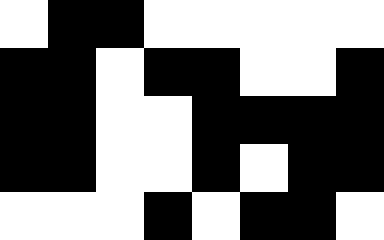[["white", "black", "black", "white", "white", "white", "white", "white"], ["black", "black", "white", "black", "black", "white", "white", "black"], ["black", "black", "white", "white", "black", "black", "black", "black"], ["black", "black", "white", "white", "black", "white", "black", "black"], ["white", "white", "white", "black", "white", "black", "black", "white"]]